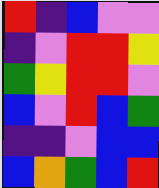[["red", "indigo", "blue", "violet", "violet"], ["indigo", "violet", "red", "red", "yellow"], ["green", "yellow", "red", "red", "violet"], ["blue", "violet", "red", "blue", "green"], ["indigo", "indigo", "violet", "blue", "blue"], ["blue", "orange", "green", "blue", "red"]]